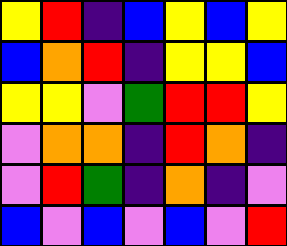[["yellow", "red", "indigo", "blue", "yellow", "blue", "yellow"], ["blue", "orange", "red", "indigo", "yellow", "yellow", "blue"], ["yellow", "yellow", "violet", "green", "red", "red", "yellow"], ["violet", "orange", "orange", "indigo", "red", "orange", "indigo"], ["violet", "red", "green", "indigo", "orange", "indigo", "violet"], ["blue", "violet", "blue", "violet", "blue", "violet", "red"]]